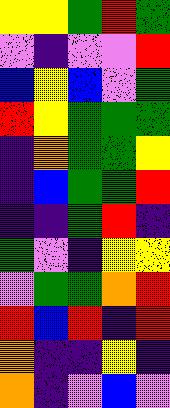[["yellow", "yellow", "green", "red", "green"], ["violet", "indigo", "violet", "violet", "red"], ["blue", "yellow", "blue", "violet", "green"], ["red", "yellow", "green", "green", "green"], ["indigo", "orange", "green", "green", "yellow"], ["indigo", "blue", "green", "green", "red"], ["indigo", "indigo", "green", "red", "indigo"], ["green", "violet", "indigo", "yellow", "yellow"], ["violet", "green", "green", "orange", "red"], ["red", "blue", "red", "indigo", "red"], ["orange", "indigo", "indigo", "yellow", "indigo"], ["orange", "indigo", "violet", "blue", "violet"]]